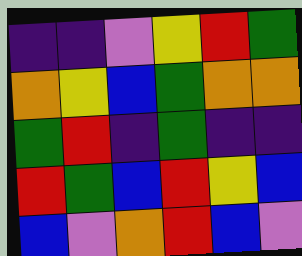[["indigo", "indigo", "violet", "yellow", "red", "green"], ["orange", "yellow", "blue", "green", "orange", "orange"], ["green", "red", "indigo", "green", "indigo", "indigo"], ["red", "green", "blue", "red", "yellow", "blue"], ["blue", "violet", "orange", "red", "blue", "violet"]]